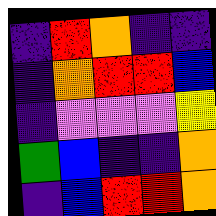[["indigo", "red", "orange", "indigo", "indigo"], ["indigo", "orange", "red", "red", "blue"], ["indigo", "violet", "violet", "violet", "yellow"], ["green", "blue", "indigo", "indigo", "orange"], ["indigo", "blue", "red", "red", "orange"]]